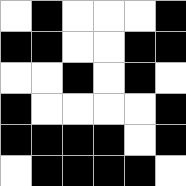[["white", "black", "white", "white", "white", "black"], ["black", "black", "white", "white", "black", "black"], ["white", "white", "black", "white", "black", "white"], ["black", "white", "white", "white", "white", "black"], ["black", "black", "black", "black", "white", "black"], ["white", "black", "black", "black", "black", "white"]]